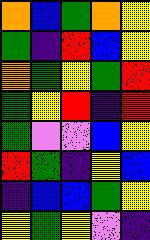[["orange", "blue", "green", "orange", "yellow"], ["green", "indigo", "red", "blue", "yellow"], ["orange", "green", "yellow", "green", "red"], ["green", "yellow", "red", "indigo", "red"], ["green", "violet", "violet", "blue", "yellow"], ["red", "green", "indigo", "yellow", "blue"], ["indigo", "blue", "blue", "green", "yellow"], ["yellow", "green", "yellow", "violet", "indigo"]]